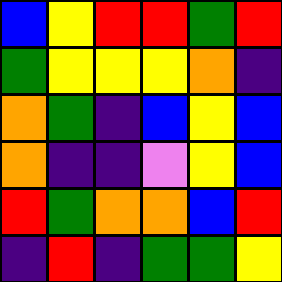[["blue", "yellow", "red", "red", "green", "red"], ["green", "yellow", "yellow", "yellow", "orange", "indigo"], ["orange", "green", "indigo", "blue", "yellow", "blue"], ["orange", "indigo", "indigo", "violet", "yellow", "blue"], ["red", "green", "orange", "orange", "blue", "red"], ["indigo", "red", "indigo", "green", "green", "yellow"]]